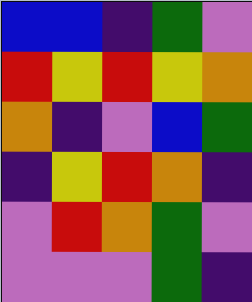[["blue", "blue", "indigo", "green", "violet"], ["red", "yellow", "red", "yellow", "orange"], ["orange", "indigo", "violet", "blue", "green"], ["indigo", "yellow", "red", "orange", "indigo"], ["violet", "red", "orange", "green", "violet"], ["violet", "violet", "violet", "green", "indigo"]]